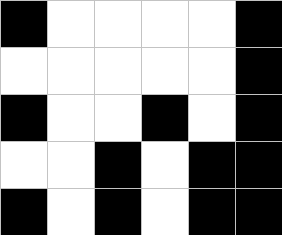[["black", "white", "white", "white", "white", "black"], ["white", "white", "white", "white", "white", "black"], ["black", "white", "white", "black", "white", "black"], ["white", "white", "black", "white", "black", "black"], ["black", "white", "black", "white", "black", "black"]]